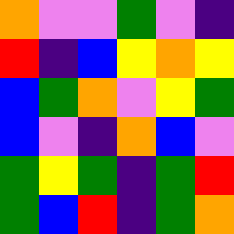[["orange", "violet", "violet", "green", "violet", "indigo"], ["red", "indigo", "blue", "yellow", "orange", "yellow"], ["blue", "green", "orange", "violet", "yellow", "green"], ["blue", "violet", "indigo", "orange", "blue", "violet"], ["green", "yellow", "green", "indigo", "green", "red"], ["green", "blue", "red", "indigo", "green", "orange"]]